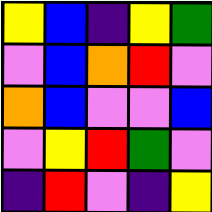[["yellow", "blue", "indigo", "yellow", "green"], ["violet", "blue", "orange", "red", "violet"], ["orange", "blue", "violet", "violet", "blue"], ["violet", "yellow", "red", "green", "violet"], ["indigo", "red", "violet", "indigo", "yellow"]]